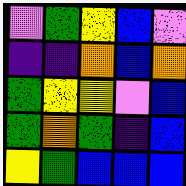[["violet", "green", "yellow", "blue", "violet"], ["indigo", "indigo", "orange", "blue", "orange"], ["green", "yellow", "yellow", "violet", "blue"], ["green", "orange", "green", "indigo", "blue"], ["yellow", "green", "blue", "blue", "blue"]]